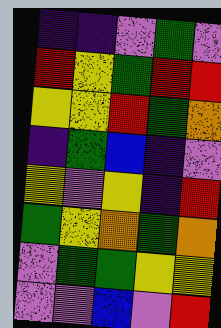[["indigo", "indigo", "violet", "green", "violet"], ["red", "yellow", "green", "red", "red"], ["yellow", "yellow", "red", "green", "orange"], ["indigo", "green", "blue", "indigo", "violet"], ["yellow", "violet", "yellow", "indigo", "red"], ["green", "yellow", "orange", "green", "orange"], ["violet", "green", "green", "yellow", "yellow"], ["violet", "violet", "blue", "violet", "red"]]